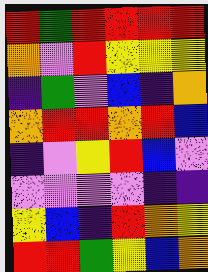[["red", "green", "red", "red", "red", "red"], ["orange", "violet", "red", "yellow", "yellow", "yellow"], ["indigo", "green", "violet", "blue", "indigo", "orange"], ["orange", "red", "red", "orange", "red", "blue"], ["indigo", "violet", "yellow", "red", "blue", "violet"], ["violet", "violet", "violet", "violet", "indigo", "indigo"], ["yellow", "blue", "indigo", "red", "orange", "yellow"], ["red", "red", "green", "yellow", "blue", "orange"]]